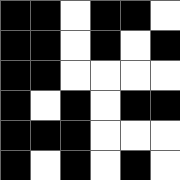[["black", "black", "white", "black", "black", "white"], ["black", "black", "white", "black", "white", "black"], ["black", "black", "white", "white", "white", "white"], ["black", "white", "black", "white", "black", "black"], ["black", "black", "black", "white", "white", "white"], ["black", "white", "black", "white", "black", "white"]]